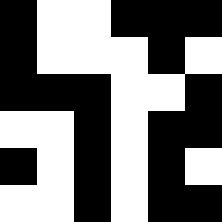[["black", "white", "white", "black", "black", "black"], ["black", "white", "white", "white", "black", "white"], ["black", "black", "black", "white", "white", "black"], ["white", "white", "black", "white", "black", "black"], ["black", "white", "black", "white", "black", "white"], ["white", "white", "black", "white", "black", "black"]]